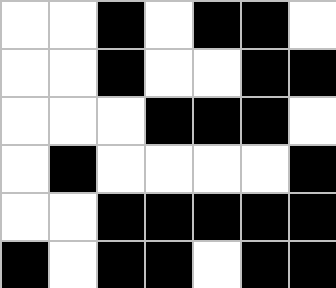[["white", "white", "black", "white", "black", "black", "white"], ["white", "white", "black", "white", "white", "black", "black"], ["white", "white", "white", "black", "black", "black", "white"], ["white", "black", "white", "white", "white", "white", "black"], ["white", "white", "black", "black", "black", "black", "black"], ["black", "white", "black", "black", "white", "black", "black"]]